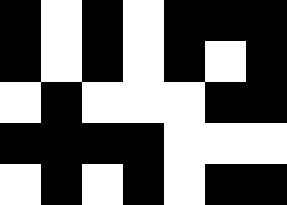[["black", "white", "black", "white", "black", "black", "black"], ["black", "white", "black", "white", "black", "white", "black"], ["white", "black", "white", "white", "white", "black", "black"], ["black", "black", "black", "black", "white", "white", "white"], ["white", "black", "white", "black", "white", "black", "black"]]